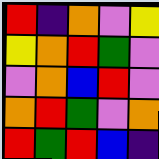[["red", "indigo", "orange", "violet", "yellow"], ["yellow", "orange", "red", "green", "violet"], ["violet", "orange", "blue", "red", "violet"], ["orange", "red", "green", "violet", "orange"], ["red", "green", "red", "blue", "indigo"]]